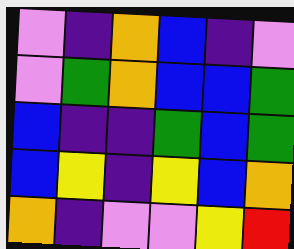[["violet", "indigo", "orange", "blue", "indigo", "violet"], ["violet", "green", "orange", "blue", "blue", "green"], ["blue", "indigo", "indigo", "green", "blue", "green"], ["blue", "yellow", "indigo", "yellow", "blue", "orange"], ["orange", "indigo", "violet", "violet", "yellow", "red"]]